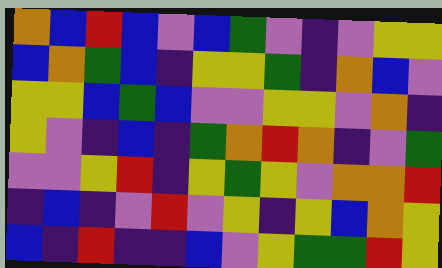[["orange", "blue", "red", "blue", "violet", "blue", "green", "violet", "indigo", "violet", "yellow", "yellow"], ["blue", "orange", "green", "blue", "indigo", "yellow", "yellow", "green", "indigo", "orange", "blue", "violet"], ["yellow", "yellow", "blue", "green", "blue", "violet", "violet", "yellow", "yellow", "violet", "orange", "indigo"], ["yellow", "violet", "indigo", "blue", "indigo", "green", "orange", "red", "orange", "indigo", "violet", "green"], ["violet", "violet", "yellow", "red", "indigo", "yellow", "green", "yellow", "violet", "orange", "orange", "red"], ["indigo", "blue", "indigo", "violet", "red", "violet", "yellow", "indigo", "yellow", "blue", "orange", "yellow"], ["blue", "indigo", "red", "indigo", "indigo", "blue", "violet", "yellow", "green", "green", "red", "yellow"]]